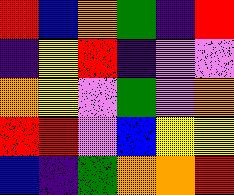[["red", "blue", "orange", "green", "indigo", "red"], ["indigo", "yellow", "red", "indigo", "violet", "violet"], ["orange", "yellow", "violet", "green", "violet", "orange"], ["red", "red", "violet", "blue", "yellow", "yellow"], ["blue", "indigo", "green", "orange", "orange", "red"]]